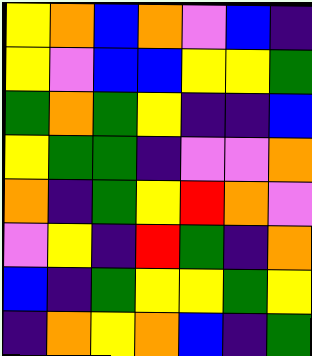[["yellow", "orange", "blue", "orange", "violet", "blue", "indigo"], ["yellow", "violet", "blue", "blue", "yellow", "yellow", "green"], ["green", "orange", "green", "yellow", "indigo", "indigo", "blue"], ["yellow", "green", "green", "indigo", "violet", "violet", "orange"], ["orange", "indigo", "green", "yellow", "red", "orange", "violet"], ["violet", "yellow", "indigo", "red", "green", "indigo", "orange"], ["blue", "indigo", "green", "yellow", "yellow", "green", "yellow"], ["indigo", "orange", "yellow", "orange", "blue", "indigo", "green"]]